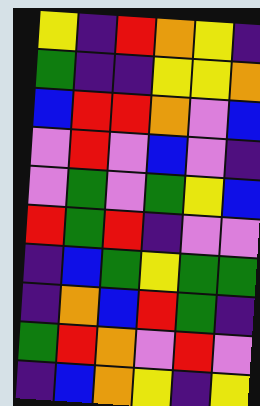[["yellow", "indigo", "red", "orange", "yellow", "indigo"], ["green", "indigo", "indigo", "yellow", "yellow", "orange"], ["blue", "red", "red", "orange", "violet", "blue"], ["violet", "red", "violet", "blue", "violet", "indigo"], ["violet", "green", "violet", "green", "yellow", "blue"], ["red", "green", "red", "indigo", "violet", "violet"], ["indigo", "blue", "green", "yellow", "green", "green"], ["indigo", "orange", "blue", "red", "green", "indigo"], ["green", "red", "orange", "violet", "red", "violet"], ["indigo", "blue", "orange", "yellow", "indigo", "yellow"]]